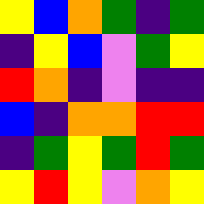[["yellow", "blue", "orange", "green", "indigo", "green"], ["indigo", "yellow", "blue", "violet", "green", "yellow"], ["red", "orange", "indigo", "violet", "indigo", "indigo"], ["blue", "indigo", "orange", "orange", "red", "red"], ["indigo", "green", "yellow", "green", "red", "green"], ["yellow", "red", "yellow", "violet", "orange", "yellow"]]